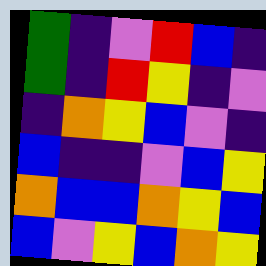[["green", "indigo", "violet", "red", "blue", "indigo"], ["green", "indigo", "red", "yellow", "indigo", "violet"], ["indigo", "orange", "yellow", "blue", "violet", "indigo"], ["blue", "indigo", "indigo", "violet", "blue", "yellow"], ["orange", "blue", "blue", "orange", "yellow", "blue"], ["blue", "violet", "yellow", "blue", "orange", "yellow"]]